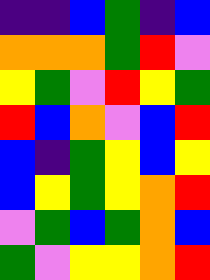[["indigo", "indigo", "blue", "green", "indigo", "blue"], ["orange", "orange", "orange", "green", "red", "violet"], ["yellow", "green", "violet", "red", "yellow", "green"], ["red", "blue", "orange", "violet", "blue", "red"], ["blue", "indigo", "green", "yellow", "blue", "yellow"], ["blue", "yellow", "green", "yellow", "orange", "red"], ["violet", "green", "blue", "green", "orange", "blue"], ["green", "violet", "yellow", "yellow", "orange", "red"]]